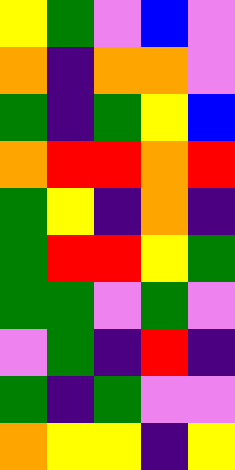[["yellow", "green", "violet", "blue", "violet"], ["orange", "indigo", "orange", "orange", "violet"], ["green", "indigo", "green", "yellow", "blue"], ["orange", "red", "red", "orange", "red"], ["green", "yellow", "indigo", "orange", "indigo"], ["green", "red", "red", "yellow", "green"], ["green", "green", "violet", "green", "violet"], ["violet", "green", "indigo", "red", "indigo"], ["green", "indigo", "green", "violet", "violet"], ["orange", "yellow", "yellow", "indigo", "yellow"]]